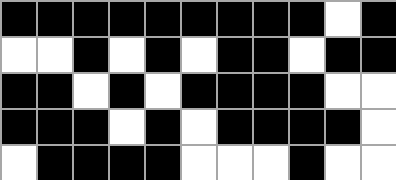[["black", "black", "black", "black", "black", "black", "black", "black", "black", "white", "black"], ["white", "white", "black", "white", "black", "white", "black", "black", "white", "black", "black"], ["black", "black", "white", "black", "white", "black", "black", "black", "black", "white", "white"], ["black", "black", "black", "white", "black", "white", "black", "black", "black", "black", "white"], ["white", "black", "black", "black", "black", "white", "white", "white", "black", "white", "white"]]